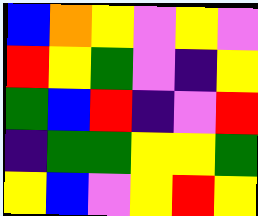[["blue", "orange", "yellow", "violet", "yellow", "violet"], ["red", "yellow", "green", "violet", "indigo", "yellow"], ["green", "blue", "red", "indigo", "violet", "red"], ["indigo", "green", "green", "yellow", "yellow", "green"], ["yellow", "blue", "violet", "yellow", "red", "yellow"]]